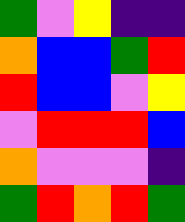[["green", "violet", "yellow", "indigo", "indigo"], ["orange", "blue", "blue", "green", "red"], ["red", "blue", "blue", "violet", "yellow"], ["violet", "red", "red", "red", "blue"], ["orange", "violet", "violet", "violet", "indigo"], ["green", "red", "orange", "red", "green"]]